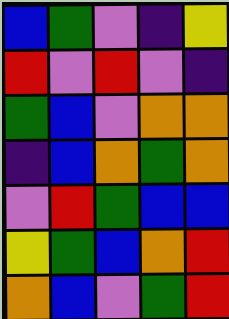[["blue", "green", "violet", "indigo", "yellow"], ["red", "violet", "red", "violet", "indigo"], ["green", "blue", "violet", "orange", "orange"], ["indigo", "blue", "orange", "green", "orange"], ["violet", "red", "green", "blue", "blue"], ["yellow", "green", "blue", "orange", "red"], ["orange", "blue", "violet", "green", "red"]]